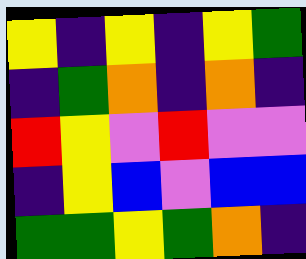[["yellow", "indigo", "yellow", "indigo", "yellow", "green"], ["indigo", "green", "orange", "indigo", "orange", "indigo"], ["red", "yellow", "violet", "red", "violet", "violet"], ["indigo", "yellow", "blue", "violet", "blue", "blue"], ["green", "green", "yellow", "green", "orange", "indigo"]]